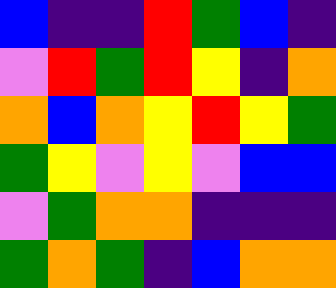[["blue", "indigo", "indigo", "red", "green", "blue", "indigo"], ["violet", "red", "green", "red", "yellow", "indigo", "orange"], ["orange", "blue", "orange", "yellow", "red", "yellow", "green"], ["green", "yellow", "violet", "yellow", "violet", "blue", "blue"], ["violet", "green", "orange", "orange", "indigo", "indigo", "indigo"], ["green", "orange", "green", "indigo", "blue", "orange", "orange"]]